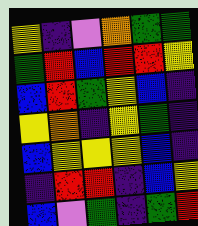[["yellow", "indigo", "violet", "orange", "green", "green"], ["green", "red", "blue", "red", "red", "yellow"], ["blue", "red", "green", "yellow", "blue", "indigo"], ["yellow", "orange", "indigo", "yellow", "green", "indigo"], ["blue", "yellow", "yellow", "yellow", "blue", "indigo"], ["indigo", "red", "red", "indigo", "blue", "yellow"], ["blue", "violet", "green", "indigo", "green", "red"]]